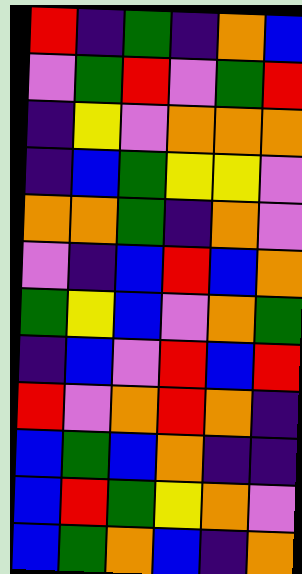[["red", "indigo", "green", "indigo", "orange", "blue"], ["violet", "green", "red", "violet", "green", "red"], ["indigo", "yellow", "violet", "orange", "orange", "orange"], ["indigo", "blue", "green", "yellow", "yellow", "violet"], ["orange", "orange", "green", "indigo", "orange", "violet"], ["violet", "indigo", "blue", "red", "blue", "orange"], ["green", "yellow", "blue", "violet", "orange", "green"], ["indigo", "blue", "violet", "red", "blue", "red"], ["red", "violet", "orange", "red", "orange", "indigo"], ["blue", "green", "blue", "orange", "indigo", "indigo"], ["blue", "red", "green", "yellow", "orange", "violet"], ["blue", "green", "orange", "blue", "indigo", "orange"]]